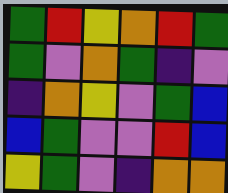[["green", "red", "yellow", "orange", "red", "green"], ["green", "violet", "orange", "green", "indigo", "violet"], ["indigo", "orange", "yellow", "violet", "green", "blue"], ["blue", "green", "violet", "violet", "red", "blue"], ["yellow", "green", "violet", "indigo", "orange", "orange"]]